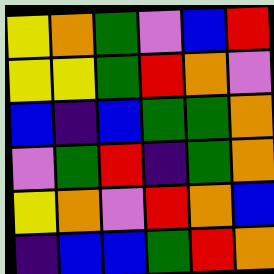[["yellow", "orange", "green", "violet", "blue", "red"], ["yellow", "yellow", "green", "red", "orange", "violet"], ["blue", "indigo", "blue", "green", "green", "orange"], ["violet", "green", "red", "indigo", "green", "orange"], ["yellow", "orange", "violet", "red", "orange", "blue"], ["indigo", "blue", "blue", "green", "red", "orange"]]